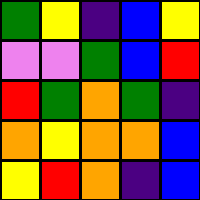[["green", "yellow", "indigo", "blue", "yellow"], ["violet", "violet", "green", "blue", "red"], ["red", "green", "orange", "green", "indigo"], ["orange", "yellow", "orange", "orange", "blue"], ["yellow", "red", "orange", "indigo", "blue"]]